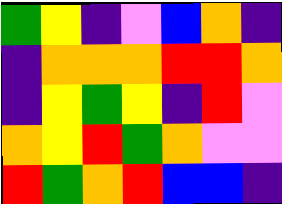[["green", "yellow", "indigo", "violet", "blue", "orange", "indigo"], ["indigo", "orange", "orange", "orange", "red", "red", "orange"], ["indigo", "yellow", "green", "yellow", "indigo", "red", "violet"], ["orange", "yellow", "red", "green", "orange", "violet", "violet"], ["red", "green", "orange", "red", "blue", "blue", "indigo"]]